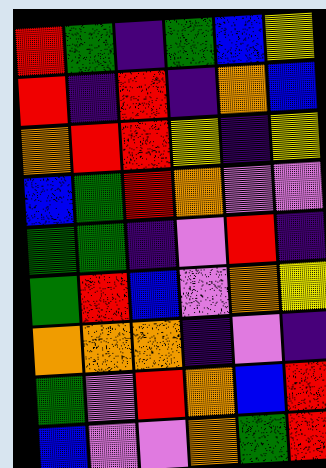[["red", "green", "indigo", "green", "blue", "yellow"], ["red", "indigo", "red", "indigo", "orange", "blue"], ["orange", "red", "red", "yellow", "indigo", "yellow"], ["blue", "green", "red", "orange", "violet", "violet"], ["green", "green", "indigo", "violet", "red", "indigo"], ["green", "red", "blue", "violet", "orange", "yellow"], ["orange", "orange", "orange", "indigo", "violet", "indigo"], ["green", "violet", "red", "orange", "blue", "red"], ["blue", "violet", "violet", "orange", "green", "red"]]